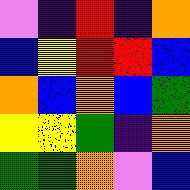[["violet", "indigo", "red", "indigo", "orange"], ["blue", "yellow", "red", "red", "blue"], ["orange", "blue", "orange", "blue", "green"], ["yellow", "yellow", "green", "indigo", "orange"], ["green", "green", "orange", "violet", "blue"]]